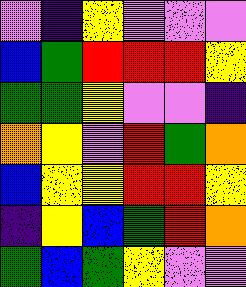[["violet", "indigo", "yellow", "violet", "violet", "violet"], ["blue", "green", "red", "red", "red", "yellow"], ["green", "green", "yellow", "violet", "violet", "indigo"], ["orange", "yellow", "violet", "red", "green", "orange"], ["blue", "yellow", "yellow", "red", "red", "yellow"], ["indigo", "yellow", "blue", "green", "red", "orange"], ["green", "blue", "green", "yellow", "violet", "violet"]]